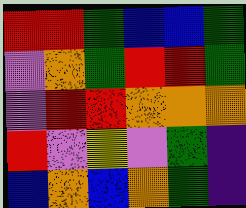[["red", "red", "green", "blue", "blue", "green"], ["violet", "orange", "green", "red", "red", "green"], ["violet", "red", "red", "orange", "orange", "orange"], ["red", "violet", "yellow", "violet", "green", "indigo"], ["blue", "orange", "blue", "orange", "green", "indigo"]]